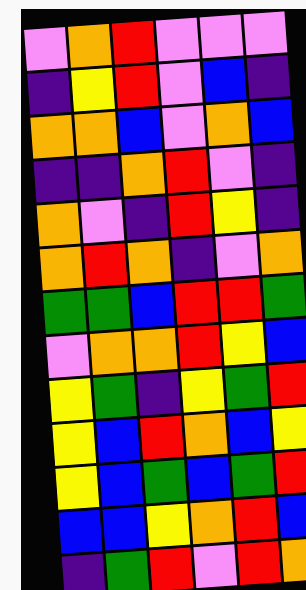[["violet", "orange", "red", "violet", "violet", "violet"], ["indigo", "yellow", "red", "violet", "blue", "indigo"], ["orange", "orange", "blue", "violet", "orange", "blue"], ["indigo", "indigo", "orange", "red", "violet", "indigo"], ["orange", "violet", "indigo", "red", "yellow", "indigo"], ["orange", "red", "orange", "indigo", "violet", "orange"], ["green", "green", "blue", "red", "red", "green"], ["violet", "orange", "orange", "red", "yellow", "blue"], ["yellow", "green", "indigo", "yellow", "green", "red"], ["yellow", "blue", "red", "orange", "blue", "yellow"], ["yellow", "blue", "green", "blue", "green", "red"], ["blue", "blue", "yellow", "orange", "red", "blue"], ["indigo", "green", "red", "violet", "red", "orange"]]